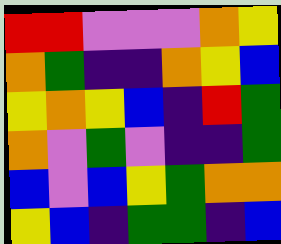[["red", "red", "violet", "violet", "violet", "orange", "yellow"], ["orange", "green", "indigo", "indigo", "orange", "yellow", "blue"], ["yellow", "orange", "yellow", "blue", "indigo", "red", "green"], ["orange", "violet", "green", "violet", "indigo", "indigo", "green"], ["blue", "violet", "blue", "yellow", "green", "orange", "orange"], ["yellow", "blue", "indigo", "green", "green", "indigo", "blue"]]